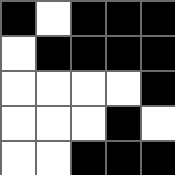[["black", "white", "black", "black", "black"], ["white", "black", "black", "black", "black"], ["white", "white", "white", "white", "black"], ["white", "white", "white", "black", "white"], ["white", "white", "black", "black", "black"]]